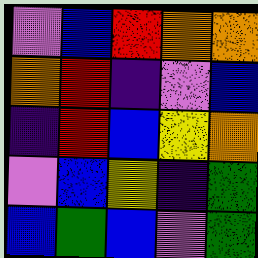[["violet", "blue", "red", "orange", "orange"], ["orange", "red", "indigo", "violet", "blue"], ["indigo", "red", "blue", "yellow", "orange"], ["violet", "blue", "yellow", "indigo", "green"], ["blue", "green", "blue", "violet", "green"]]